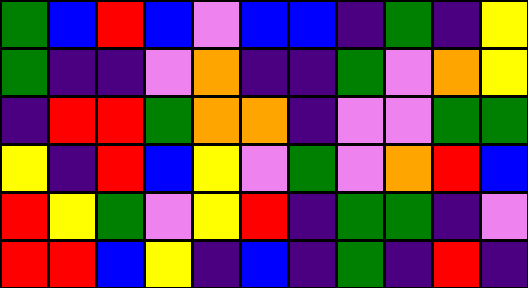[["green", "blue", "red", "blue", "violet", "blue", "blue", "indigo", "green", "indigo", "yellow"], ["green", "indigo", "indigo", "violet", "orange", "indigo", "indigo", "green", "violet", "orange", "yellow"], ["indigo", "red", "red", "green", "orange", "orange", "indigo", "violet", "violet", "green", "green"], ["yellow", "indigo", "red", "blue", "yellow", "violet", "green", "violet", "orange", "red", "blue"], ["red", "yellow", "green", "violet", "yellow", "red", "indigo", "green", "green", "indigo", "violet"], ["red", "red", "blue", "yellow", "indigo", "blue", "indigo", "green", "indigo", "red", "indigo"]]